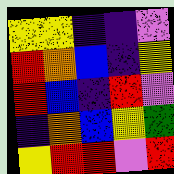[["yellow", "yellow", "indigo", "indigo", "violet"], ["red", "orange", "blue", "indigo", "yellow"], ["red", "blue", "indigo", "red", "violet"], ["indigo", "orange", "blue", "yellow", "green"], ["yellow", "red", "red", "violet", "red"]]